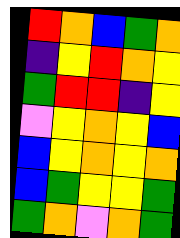[["red", "orange", "blue", "green", "orange"], ["indigo", "yellow", "red", "orange", "yellow"], ["green", "red", "red", "indigo", "yellow"], ["violet", "yellow", "orange", "yellow", "blue"], ["blue", "yellow", "orange", "yellow", "orange"], ["blue", "green", "yellow", "yellow", "green"], ["green", "orange", "violet", "orange", "green"]]